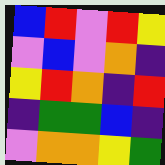[["blue", "red", "violet", "red", "yellow"], ["violet", "blue", "violet", "orange", "indigo"], ["yellow", "red", "orange", "indigo", "red"], ["indigo", "green", "green", "blue", "indigo"], ["violet", "orange", "orange", "yellow", "green"]]